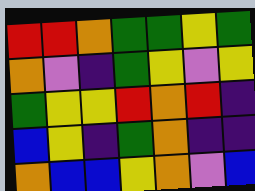[["red", "red", "orange", "green", "green", "yellow", "green"], ["orange", "violet", "indigo", "green", "yellow", "violet", "yellow"], ["green", "yellow", "yellow", "red", "orange", "red", "indigo"], ["blue", "yellow", "indigo", "green", "orange", "indigo", "indigo"], ["orange", "blue", "blue", "yellow", "orange", "violet", "blue"]]